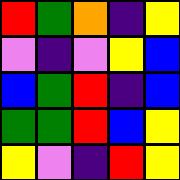[["red", "green", "orange", "indigo", "yellow"], ["violet", "indigo", "violet", "yellow", "blue"], ["blue", "green", "red", "indigo", "blue"], ["green", "green", "red", "blue", "yellow"], ["yellow", "violet", "indigo", "red", "yellow"]]